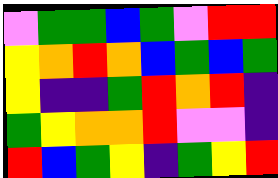[["violet", "green", "green", "blue", "green", "violet", "red", "red"], ["yellow", "orange", "red", "orange", "blue", "green", "blue", "green"], ["yellow", "indigo", "indigo", "green", "red", "orange", "red", "indigo"], ["green", "yellow", "orange", "orange", "red", "violet", "violet", "indigo"], ["red", "blue", "green", "yellow", "indigo", "green", "yellow", "red"]]